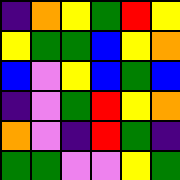[["indigo", "orange", "yellow", "green", "red", "yellow"], ["yellow", "green", "green", "blue", "yellow", "orange"], ["blue", "violet", "yellow", "blue", "green", "blue"], ["indigo", "violet", "green", "red", "yellow", "orange"], ["orange", "violet", "indigo", "red", "green", "indigo"], ["green", "green", "violet", "violet", "yellow", "green"]]